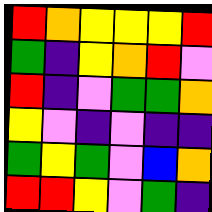[["red", "orange", "yellow", "yellow", "yellow", "red"], ["green", "indigo", "yellow", "orange", "red", "violet"], ["red", "indigo", "violet", "green", "green", "orange"], ["yellow", "violet", "indigo", "violet", "indigo", "indigo"], ["green", "yellow", "green", "violet", "blue", "orange"], ["red", "red", "yellow", "violet", "green", "indigo"]]